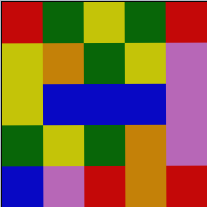[["red", "green", "yellow", "green", "red"], ["yellow", "orange", "green", "yellow", "violet"], ["yellow", "blue", "blue", "blue", "violet"], ["green", "yellow", "green", "orange", "violet"], ["blue", "violet", "red", "orange", "red"]]